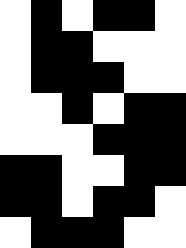[["white", "black", "white", "black", "black", "white"], ["white", "black", "black", "white", "white", "white"], ["white", "black", "black", "black", "white", "white"], ["white", "white", "black", "white", "black", "black"], ["white", "white", "white", "black", "black", "black"], ["black", "black", "white", "white", "black", "black"], ["black", "black", "white", "black", "black", "white"], ["white", "black", "black", "black", "white", "white"]]